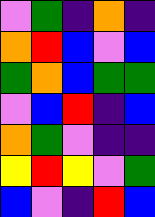[["violet", "green", "indigo", "orange", "indigo"], ["orange", "red", "blue", "violet", "blue"], ["green", "orange", "blue", "green", "green"], ["violet", "blue", "red", "indigo", "blue"], ["orange", "green", "violet", "indigo", "indigo"], ["yellow", "red", "yellow", "violet", "green"], ["blue", "violet", "indigo", "red", "blue"]]